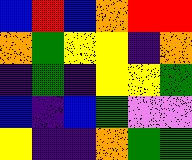[["blue", "red", "blue", "orange", "red", "red"], ["orange", "green", "yellow", "yellow", "indigo", "orange"], ["indigo", "green", "indigo", "yellow", "yellow", "green"], ["blue", "indigo", "blue", "green", "violet", "violet"], ["yellow", "indigo", "indigo", "orange", "green", "green"]]